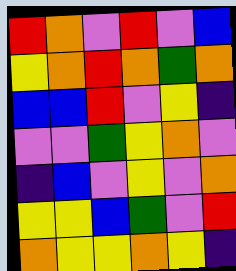[["red", "orange", "violet", "red", "violet", "blue"], ["yellow", "orange", "red", "orange", "green", "orange"], ["blue", "blue", "red", "violet", "yellow", "indigo"], ["violet", "violet", "green", "yellow", "orange", "violet"], ["indigo", "blue", "violet", "yellow", "violet", "orange"], ["yellow", "yellow", "blue", "green", "violet", "red"], ["orange", "yellow", "yellow", "orange", "yellow", "indigo"]]